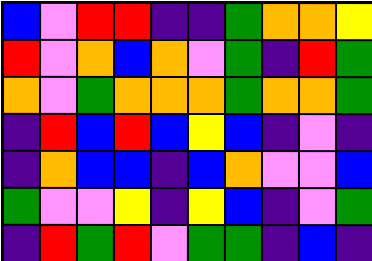[["blue", "violet", "red", "red", "indigo", "indigo", "green", "orange", "orange", "yellow"], ["red", "violet", "orange", "blue", "orange", "violet", "green", "indigo", "red", "green"], ["orange", "violet", "green", "orange", "orange", "orange", "green", "orange", "orange", "green"], ["indigo", "red", "blue", "red", "blue", "yellow", "blue", "indigo", "violet", "indigo"], ["indigo", "orange", "blue", "blue", "indigo", "blue", "orange", "violet", "violet", "blue"], ["green", "violet", "violet", "yellow", "indigo", "yellow", "blue", "indigo", "violet", "green"], ["indigo", "red", "green", "red", "violet", "green", "green", "indigo", "blue", "indigo"]]